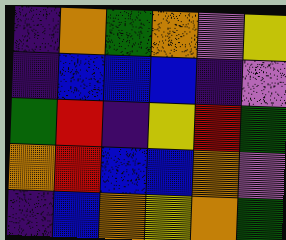[["indigo", "orange", "green", "orange", "violet", "yellow"], ["indigo", "blue", "blue", "blue", "indigo", "violet"], ["green", "red", "indigo", "yellow", "red", "green"], ["orange", "red", "blue", "blue", "orange", "violet"], ["indigo", "blue", "orange", "yellow", "orange", "green"]]